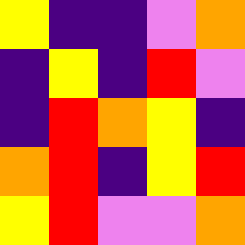[["yellow", "indigo", "indigo", "violet", "orange"], ["indigo", "yellow", "indigo", "red", "violet"], ["indigo", "red", "orange", "yellow", "indigo"], ["orange", "red", "indigo", "yellow", "red"], ["yellow", "red", "violet", "violet", "orange"]]